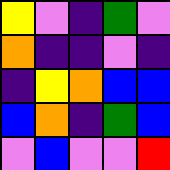[["yellow", "violet", "indigo", "green", "violet"], ["orange", "indigo", "indigo", "violet", "indigo"], ["indigo", "yellow", "orange", "blue", "blue"], ["blue", "orange", "indigo", "green", "blue"], ["violet", "blue", "violet", "violet", "red"]]